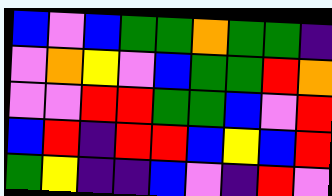[["blue", "violet", "blue", "green", "green", "orange", "green", "green", "indigo"], ["violet", "orange", "yellow", "violet", "blue", "green", "green", "red", "orange"], ["violet", "violet", "red", "red", "green", "green", "blue", "violet", "red"], ["blue", "red", "indigo", "red", "red", "blue", "yellow", "blue", "red"], ["green", "yellow", "indigo", "indigo", "blue", "violet", "indigo", "red", "violet"]]